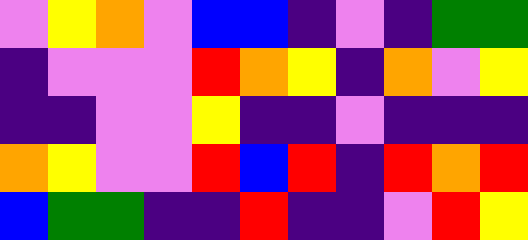[["violet", "yellow", "orange", "violet", "blue", "blue", "indigo", "violet", "indigo", "green", "green"], ["indigo", "violet", "violet", "violet", "red", "orange", "yellow", "indigo", "orange", "violet", "yellow"], ["indigo", "indigo", "violet", "violet", "yellow", "indigo", "indigo", "violet", "indigo", "indigo", "indigo"], ["orange", "yellow", "violet", "violet", "red", "blue", "red", "indigo", "red", "orange", "red"], ["blue", "green", "green", "indigo", "indigo", "red", "indigo", "indigo", "violet", "red", "yellow"]]